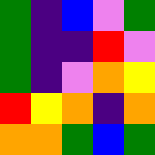[["green", "indigo", "blue", "violet", "green"], ["green", "indigo", "indigo", "red", "violet"], ["green", "indigo", "violet", "orange", "yellow"], ["red", "yellow", "orange", "indigo", "orange"], ["orange", "orange", "green", "blue", "green"]]